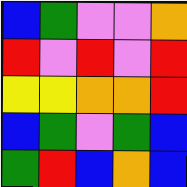[["blue", "green", "violet", "violet", "orange"], ["red", "violet", "red", "violet", "red"], ["yellow", "yellow", "orange", "orange", "red"], ["blue", "green", "violet", "green", "blue"], ["green", "red", "blue", "orange", "blue"]]